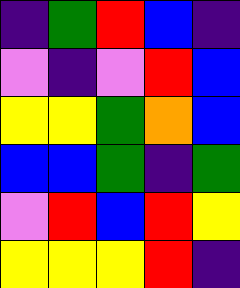[["indigo", "green", "red", "blue", "indigo"], ["violet", "indigo", "violet", "red", "blue"], ["yellow", "yellow", "green", "orange", "blue"], ["blue", "blue", "green", "indigo", "green"], ["violet", "red", "blue", "red", "yellow"], ["yellow", "yellow", "yellow", "red", "indigo"]]